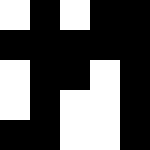[["white", "black", "white", "black", "black"], ["black", "black", "black", "black", "black"], ["white", "black", "black", "white", "black"], ["white", "black", "white", "white", "black"], ["black", "black", "white", "white", "black"]]